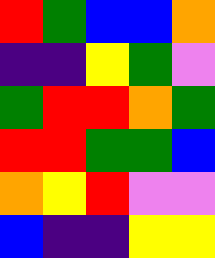[["red", "green", "blue", "blue", "orange"], ["indigo", "indigo", "yellow", "green", "violet"], ["green", "red", "red", "orange", "green"], ["red", "red", "green", "green", "blue"], ["orange", "yellow", "red", "violet", "violet"], ["blue", "indigo", "indigo", "yellow", "yellow"]]